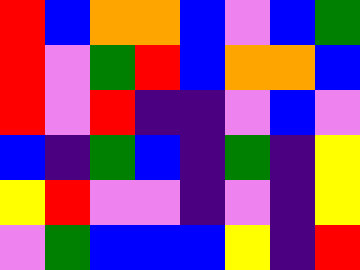[["red", "blue", "orange", "orange", "blue", "violet", "blue", "green"], ["red", "violet", "green", "red", "blue", "orange", "orange", "blue"], ["red", "violet", "red", "indigo", "indigo", "violet", "blue", "violet"], ["blue", "indigo", "green", "blue", "indigo", "green", "indigo", "yellow"], ["yellow", "red", "violet", "violet", "indigo", "violet", "indigo", "yellow"], ["violet", "green", "blue", "blue", "blue", "yellow", "indigo", "red"]]